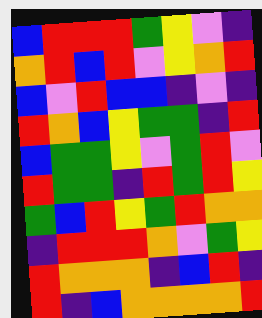[["blue", "red", "red", "red", "green", "yellow", "violet", "indigo"], ["orange", "red", "blue", "red", "violet", "yellow", "orange", "red"], ["blue", "violet", "red", "blue", "blue", "indigo", "violet", "indigo"], ["red", "orange", "blue", "yellow", "green", "green", "indigo", "red"], ["blue", "green", "green", "yellow", "violet", "green", "red", "violet"], ["red", "green", "green", "indigo", "red", "green", "red", "yellow"], ["green", "blue", "red", "yellow", "green", "red", "orange", "orange"], ["indigo", "red", "red", "red", "orange", "violet", "green", "yellow"], ["red", "orange", "orange", "orange", "indigo", "blue", "red", "indigo"], ["red", "indigo", "blue", "orange", "orange", "orange", "orange", "red"]]